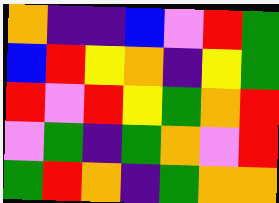[["orange", "indigo", "indigo", "blue", "violet", "red", "green"], ["blue", "red", "yellow", "orange", "indigo", "yellow", "green"], ["red", "violet", "red", "yellow", "green", "orange", "red"], ["violet", "green", "indigo", "green", "orange", "violet", "red"], ["green", "red", "orange", "indigo", "green", "orange", "orange"]]